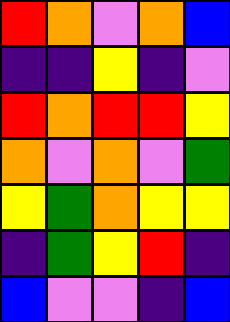[["red", "orange", "violet", "orange", "blue"], ["indigo", "indigo", "yellow", "indigo", "violet"], ["red", "orange", "red", "red", "yellow"], ["orange", "violet", "orange", "violet", "green"], ["yellow", "green", "orange", "yellow", "yellow"], ["indigo", "green", "yellow", "red", "indigo"], ["blue", "violet", "violet", "indigo", "blue"]]